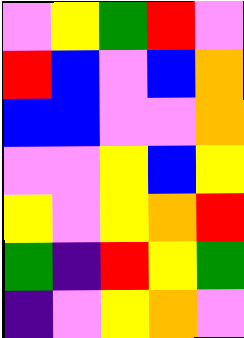[["violet", "yellow", "green", "red", "violet"], ["red", "blue", "violet", "blue", "orange"], ["blue", "blue", "violet", "violet", "orange"], ["violet", "violet", "yellow", "blue", "yellow"], ["yellow", "violet", "yellow", "orange", "red"], ["green", "indigo", "red", "yellow", "green"], ["indigo", "violet", "yellow", "orange", "violet"]]